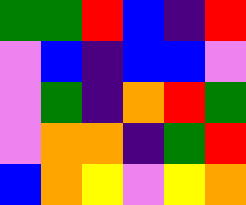[["green", "green", "red", "blue", "indigo", "red"], ["violet", "blue", "indigo", "blue", "blue", "violet"], ["violet", "green", "indigo", "orange", "red", "green"], ["violet", "orange", "orange", "indigo", "green", "red"], ["blue", "orange", "yellow", "violet", "yellow", "orange"]]